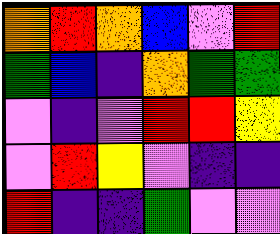[["orange", "red", "orange", "blue", "violet", "red"], ["green", "blue", "indigo", "orange", "green", "green"], ["violet", "indigo", "violet", "red", "red", "yellow"], ["violet", "red", "yellow", "violet", "indigo", "indigo"], ["red", "indigo", "indigo", "green", "violet", "violet"]]